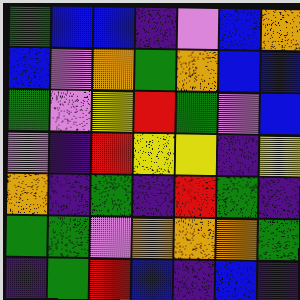[["green", "blue", "blue", "indigo", "violet", "blue", "orange"], ["blue", "violet", "orange", "green", "orange", "blue", "blue"], ["green", "violet", "yellow", "red", "green", "violet", "blue"], ["violet", "indigo", "red", "yellow", "yellow", "indigo", "yellow"], ["orange", "indigo", "green", "indigo", "red", "green", "indigo"], ["green", "green", "violet", "orange", "orange", "orange", "green"], ["indigo", "green", "red", "blue", "indigo", "blue", "indigo"]]